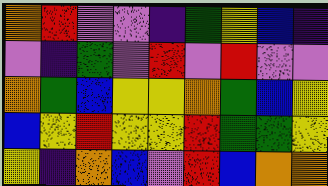[["orange", "red", "violet", "violet", "indigo", "green", "yellow", "blue", "indigo"], ["violet", "indigo", "green", "violet", "red", "violet", "red", "violet", "violet"], ["orange", "green", "blue", "yellow", "yellow", "orange", "green", "blue", "yellow"], ["blue", "yellow", "red", "yellow", "yellow", "red", "green", "green", "yellow"], ["yellow", "indigo", "orange", "blue", "violet", "red", "blue", "orange", "orange"]]